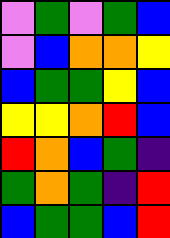[["violet", "green", "violet", "green", "blue"], ["violet", "blue", "orange", "orange", "yellow"], ["blue", "green", "green", "yellow", "blue"], ["yellow", "yellow", "orange", "red", "blue"], ["red", "orange", "blue", "green", "indigo"], ["green", "orange", "green", "indigo", "red"], ["blue", "green", "green", "blue", "red"]]